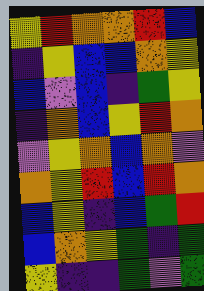[["yellow", "red", "orange", "orange", "red", "blue"], ["indigo", "yellow", "blue", "blue", "orange", "yellow"], ["blue", "violet", "blue", "indigo", "green", "yellow"], ["indigo", "orange", "blue", "yellow", "red", "orange"], ["violet", "yellow", "orange", "blue", "orange", "violet"], ["orange", "yellow", "red", "blue", "red", "orange"], ["blue", "yellow", "indigo", "blue", "green", "red"], ["blue", "orange", "yellow", "green", "indigo", "green"], ["yellow", "indigo", "indigo", "green", "violet", "green"]]